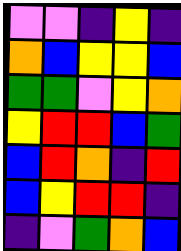[["violet", "violet", "indigo", "yellow", "indigo"], ["orange", "blue", "yellow", "yellow", "blue"], ["green", "green", "violet", "yellow", "orange"], ["yellow", "red", "red", "blue", "green"], ["blue", "red", "orange", "indigo", "red"], ["blue", "yellow", "red", "red", "indigo"], ["indigo", "violet", "green", "orange", "blue"]]